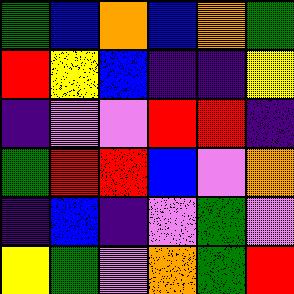[["green", "blue", "orange", "blue", "orange", "green"], ["red", "yellow", "blue", "indigo", "indigo", "yellow"], ["indigo", "violet", "violet", "red", "red", "indigo"], ["green", "red", "red", "blue", "violet", "orange"], ["indigo", "blue", "indigo", "violet", "green", "violet"], ["yellow", "green", "violet", "orange", "green", "red"]]